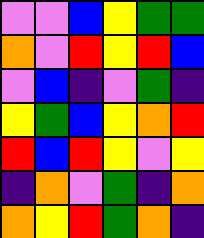[["violet", "violet", "blue", "yellow", "green", "green"], ["orange", "violet", "red", "yellow", "red", "blue"], ["violet", "blue", "indigo", "violet", "green", "indigo"], ["yellow", "green", "blue", "yellow", "orange", "red"], ["red", "blue", "red", "yellow", "violet", "yellow"], ["indigo", "orange", "violet", "green", "indigo", "orange"], ["orange", "yellow", "red", "green", "orange", "indigo"]]